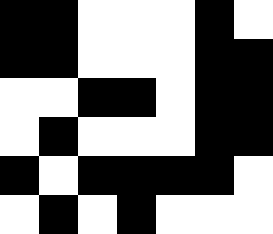[["black", "black", "white", "white", "white", "black", "white"], ["black", "black", "white", "white", "white", "black", "black"], ["white", "white", "black", "black", "white", "black", "black"], ["white", "black", "white", "white", "white", "black", "black"], ["black", "white", "black", "black", "black", "black", "white"], ["white", "black", "white", "black", "white", "white", "white"]]